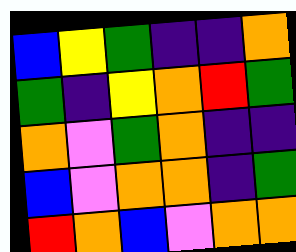[["blue", "yellow", "green", "indigo", "indigo", "orange"], ["green", "indigo", "yellow", "orange", "red", "green"], ["orange", "violet", "green", "orange", "indigo", "indigo"], ["blue", "violet", "orange", "orange", "indigo", "green"], ["red", "orange", "blue", "violet", "orange", "orange"]]